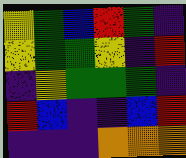[["yellow", "green", "blue", "red", "green", "indigo"], ["yellow", "green", "green", "yellow", "indigo", "red"], ["indigo", "yellow", "green", "green", "green", "indigo"], ["red", "blue", "indigo", "indigo", "blue", "red"], ["indigo", "indigo", "indigo", "orange", "orange", "orange"]]